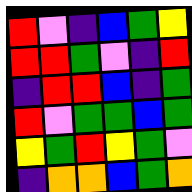[["red", "violet", "indigo", "blue", "green", "yellow"], ["red", "red", "green", "violet", "indigo", "red"], ["indigo", "red", "red", "blue", "indigo", "green"], ["red", "violet", "green", "green", "blue", "green"], ["yellow", "green", "red", "yellow", "green", "violet"], ["indigo", "orange", "orange", "blue", "green", "orange"]]